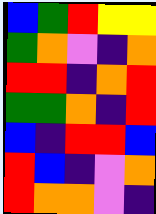[["blue", "green", "red", "yellow", "yellow"], ["green", "orange", "violet", "indigo", "orange"], ["red", "red", "indigo", "orange", "red"], ["green", "green", "orange", "indigo", "red"], ["blue", "indigo", "red", "red", "blue"], ["red", "blue", "indigo", "violet", "orange"], ["red", "orange", "orange", "violet", "indigo"]]